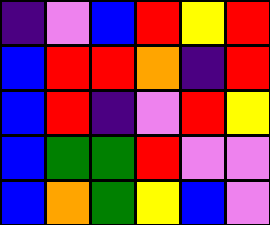[["indigo", "violet", "blue", "red", "yellow", "red"], ["blue", "red", "red", "orange", "indigo", "red"], ["blue", "red", "indigo", "violet", "red", "yellow"], ["blue", "green", "green", "red", "violet", "violet"], ["blue", "orange", "green", "yellow", "blue", "violet"]]